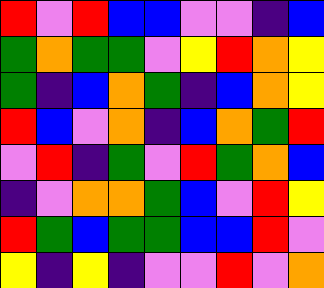[["red", "violet", "red", "blue", "blue", "violet", "violet", "indigo", "blue"], ["green", "orange", "green", "green", "violet", "yellow", "red", "orange", "yellow"], ["green", "indigo", "blue", "orange", "green", "indigo", "blue", "orange", "yellow"], ["red", "blue", "violet", "orange", "indigo", "blue", "orange", "green", "red"], ["violet", "red", "indigo", "green", "violet", "red", "green", "orange", "blue"], ["indigo", "violet", "orange", "orange", "green", "blue", "violet", "red", "yellow"], ["red", "green", "blue", "green", "green", "blue", "blue", "red", "violet"], ["yellow", "indigo", "yellow", "indigo", "violet", "violet", "red", "violet", "orange"]]